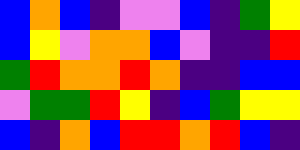[["blue", "orange", "blue", "indigo", "violet", "violet", "blue", "indigo", "green", "yellow"], ["blue", "yellow", "violet", "orange", "orange", "blue", "violet", "indigo", "indigo", "red"], ["green", "red", "orange", "orange", "red", "orange", "indigo", "indigo", "blue", "blue"], ["violet", "green", "green", "red", "yellow", "indigo", "blue", "green", "yellow", "yellow"], ["blue", "indigo", "orange", "blue", "red", "red", "orange", "red", "blue", "indigo"]]